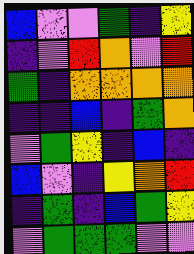[["blue", "violet", "violet", "green", "indigo", "yellow"], ["indigo", "violet", "red", "orange", "violet", "red"], ["green", "indigo", "orange", "orange", "orange", "orange"], ["indigo", "indigo", "blue", "indigo", "green", "orange"], ["violet", "green", "yellow", "indigo", "blue", "indigo"], ["blue", "violet", "indigo", "yellow", "orange", "red"], ["indigo", "green", "indigo", "blue", "green", "yellow"], ["violet", "green", "green", "green", "violet", "violet"]]